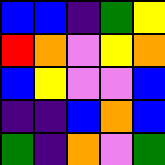[["blue", "blue", "indigo", "green", "yellow"], ["red", "orange", "violet", "yellow", "orange"], ["blue", "yellow", "violet", "violet", "blue"], ["indigo", "indigo", "blue", "orange", "blue"], ["green", "indigo", "orange", "violet", "green"]]